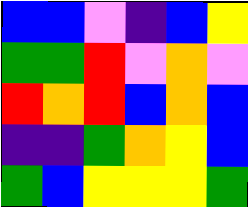[["blue", "blue", "violet", "indigo", "blue", "yellow"], ["green", "green", "red", "violet", "orange", "violet"], ["red", "orange", "red", "blue", "orange", "blue"], ["indigo", "indigo", "green", "orange", "yellow", "blue"], ["green", "blue", "yellow", "yellow", "yellow", "green"]]